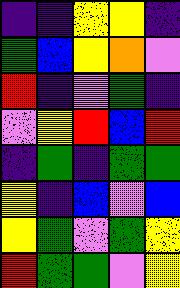[["indigo", "indigo", "yellow", "yellow", "indigo"], ["green", "blue", "yellow", "orange", "violet"], ["red", "indigo", "violet", "green", "indigo"], ["violet", "yellow", "red", "blue", "red"], ["indigo", "green", "indigo", "green", "green"], ["yellow", "indigo", "blue", "violet", "blue"], ["yellow", "green", "violet", "green", "yellow"], ["red", "green", "green", "violet", "yellow"]]